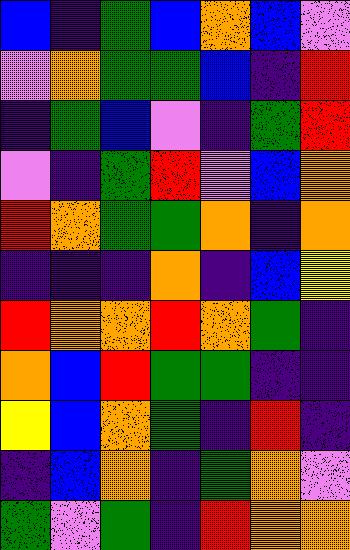[["blue", "indigo", "green", "blue", "orange", "blue", "violet"], ["violet", "orange", "green", "green", "blue", "indigo", "red"], ["indigo", "green", "blue", "violet", "indigo", "green", "red"], ["violet", "indigo", "green", "red", "violet", "blue", "orange"], ["red", "orange", "green", "green", "orange", "indigo", "orange"], ["indigo", "indigo", "indigo", "orange", "indigo", "blue", "yellow"], ["red", "orange", "orange", "red", "orange", "green", "indigo"], ["orange", "blue", "red", "green", "green", "indigo", "indigo"], ["yellow", "blue", "orange", "green", "indigo", "red", "indigo"], ["indigo", "blue", "orange", "indigo", "green", "orange", "violet"], ["green", "violet", "green", "indigo", "red", "orange", "orange"]]